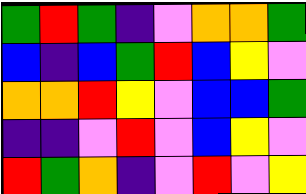[["green", "red", "green", "indigo", "violet", "orange", "orange", "green"], ["blue", "indigo", "blue", "green", "red", "blue", "yellow", "violet"], ["orange", "orange", "red", "yellow", "violet", "blue", "blue", "green"], ["indigo", "indigo", "violet", "red", "violet", "blue", "yellow", "violet"], ["red", "green", "orange", "indigo", "violet", "red", "violet", "yellow"]]